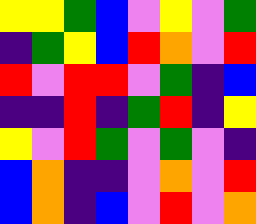[["yellow", "yellow", "green", "blue", "violet", "yellow", "violet", "green"], ["indigo", "green", "yellow", "blue", "red", "orange", "violet", "red"], ["red", "violet", "red", "red", "violet", "green", "indigo", "blue"], ["indigo", "indigo", "red", "indigo", "green", "red", "indigo", "yellow"], ["yellow", "violet", "red", "green", "violet", "green", "violet", "indigo"], ["blue", "orange", "indigo", "indigo", "violet", "orange", "violet", "red"], ["blue", "orange", "indigo", "blue", "violet", "red", "violet", "orange"]]